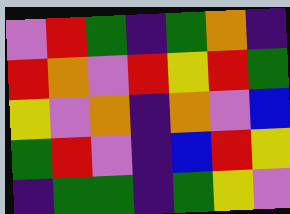[["violet", "red", "green", "indigo", "green", "orange", "indigo"], ["red", "orange", "violet", "red", "yellow", "red", "green"], ["yellow", "violet", "orange", "indigo", "orange", "violet", "blue"], ["green", "red", "violet", "indigo", "blue", "red", "yellow"], ["indigo", "green", "green", "indigo", "green", "yellow", "violet"]]